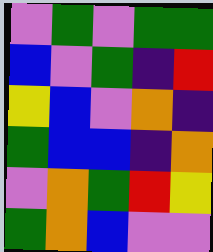[["violet", "green", "violet", "green", "green"], ["blue", "violet", "green", "indigo", "red"], ["yellow", "blue", "violet", "orange", "indigo"], ["green", "blue", "blue", "indigo", "orange"], ["violet", "orange", "green", "red", "yellow"], ["green", "orange", "blue", "violet", "violet"]]